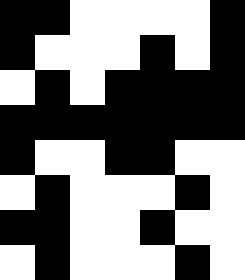[["black", "black", "white", "white", "white", "white", "black"], ["black", "white", "white", "white", "black", "white", "black"], ["white", "black", "white", "black", "black", "black", "black"], ["black", "black", "black", "black", "black", "black", "black"], ["black", "white", "white", "black", "black", "white", "white"], ["white", "black", "white", "white", "white", "black", "white"], ["black", "black", "white", "white", "black", "white", "white"], ["white", "black", "white", "white", "white", "black", "white"]]